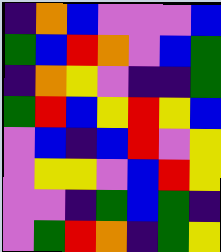[["indigo", "orange", "blue", "violet", "violet", "violet", "blue"], ["green", "blue", "red", "orange", "violet", "blue", "green"], ["indigo", "orange", "yellow", "violet", "indigo", "indigo", "green"], ["green", "red", "blue", "yellow", "red", "yellow", "blue"], ["violet", "blue", "indigo", "blue", "red", "violet", "yellow"], ["violet", "yellow", "yellow", "violet", "blue", "red", "yellow"], ["violet", "violet", "indigo", "green", "blue", "green", "indigo"], ["violet", "green", "red", "orange", "indigo", "green", "yellow"]]